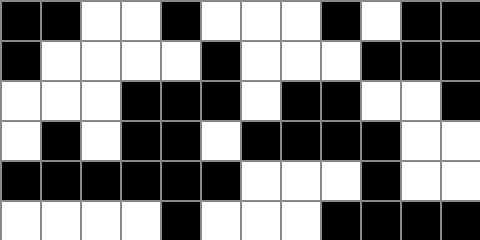[["black", "black", "white", "white", "black", "white", "white", "white", "black", "white", "black", "black"], ["black", "white", "white", "white", "white", "black", "white", "white", "white", "black", "black", "black"], ["white", "white", "white", "black", "black", "black", "white", "black", "black", "white", "white", "black"], ["white", "black", "white", "black", "black", "white", "black", "black", "black", "black", "white", "white"], ["black", "black", "black", "black", "black", "black", "white", "white", "white", "black", "white", "white"], ["white", "white", "white", "white", "black", "white", "white", "white", "black", "black", "black", "black"]]